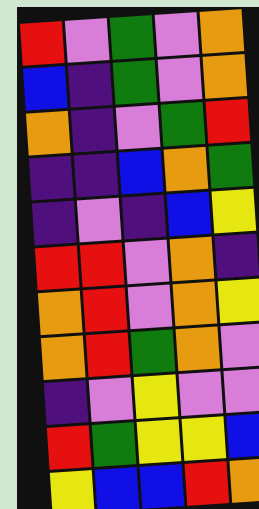[["red", "violet", "green", "violet", "orange"], ["blue", "indigo", "green", "violet", "orange"], ["orange", "indigo", "violet", "green", "red"], ["indigo", "indigo", "blue", "orange", "green"], ["indigo", "violet", "indigo", "blue", "yellow"], ["red", "red", "violet", "orange", "indigo"], ["orange", "red", "violet", "orange", "yellow"], ["orange", "red", "green", "orange", "violet"], ["indigo", "violet", "yellow", "violet", "violet"], ["red", "green", "yellow", "yellow", "blue"], ["yellow", "blue", "blue", "red", "orange"]]